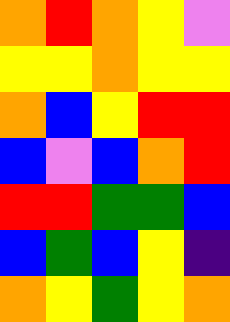[["orange", "red", "orange", "yellow", "violet"], ["yellow", "yellow", "orange", "yellow", "yellow"], ["orange", "blue", "yellow", "red", "red"], ["blue", "violet", "blue", "orange", "red"], ["red", "red", "green", "green", "blue"], ["blue", "green", "blue", "yellow", "indigo"], ["orange", "yellow", "green", "yellow", "orange"]]